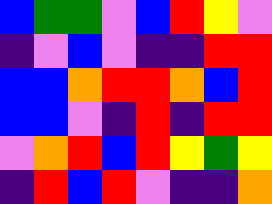[["blue", "green", "green", "violet", "blue", "red", "yellow", "violet"], ["indigo", "violet", "blue", "violet", "indigo", "indigo", "red", "red"], ["blue", "blue", "orange", "red", "red", "orange", "blue", "red"], ["blue", "blue", "violet", "indigo", "red", "indigo", "red", "red"], ["violet", "orange", "red", "blue", "red", "yellow", "green", "yellow"], ["indigo", "red", "blue", "red", "violet", "indigo", "indigo", "orange"]]